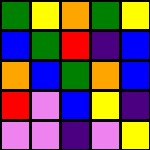[["green", "yellow", "orange", "green", "yellow"], ["blue", "green", "red", "indigo", "blue"], ["orange", "blue", "green", "orange", "blue"], ["red", "violet", "blue", "yellow", "indigo"], ["violet", "violet", "indigo", "violet", "yellow"]]